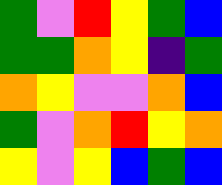[["green", "violet", "red", "yellow", "green", "blue"], ["green", "green", "orange", "yellow", "indigo", "green"], ["orange", "yellow", "violet", "violet", "orange", "blue"], ["green", "violet", "orange", "red", "yellow", "orange"], ["yellow", "violet", "yellow", "blue", "green", "blue"]]